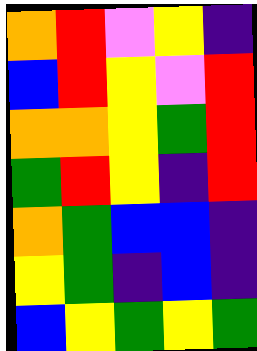[["orange", "red", "violet", "yellow", "indigo"], ["blue", "red", "yellow", "violet", "red"], ["orange", "orange", "yellow", "green", "red"], ["green", "red", "yellow", "indigo", "red"], ["orange", "green", "blue", "blue", "indigo"], ["yellow", "green", "indigo", "blue", "indigo"], ["blue", "yellow", "green", "yellow", "green"]]